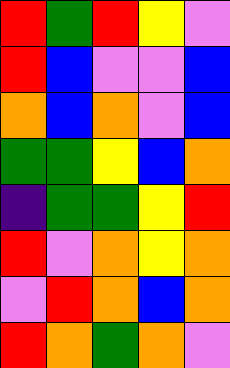[["red", "green", "red", "yellow", "violet"], ["red", "blue", "violet", "violet", "blue"], ["orange", "blue", "orange", "violet", "blue"], ["green", "green", "yellow", "blue", "orange"], ["indigo", "green", "green", "yellow", "red"], ["red", "violet", "orange", "yellow", "orange"], ["violet", "red", "orange", "blue", "orange"], ["red", "orange", "green", "orange", "violet"]]